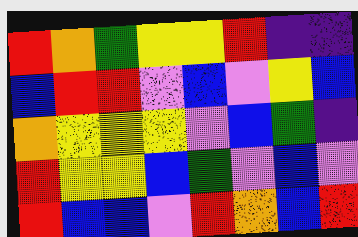[["red", "orange", "green", "yellow", "yellow", "red", "indigo", "indigo"], ["blue", "red", "red", "violet", "blue", "violet", "yellow", "blue"], ["orange", "yellow", "yellow", "yellow", "violet", "blue", "green", "indigo"], ["red", "yellow", "yellow", "blue", "green", "violet", "blue", "violet"], ["red", "blue", "blue", "violet", "red", "orange", "blue", "red"]]